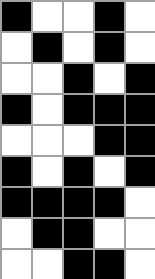[["black", "white", "white", "black", "white"], ["white", "black", "white", "black", "white"], ["white", "white", "black", "white", "black"], ["black", "white", "black", "black", "black"], ["white", "white", "white", "black", "black"], ["black", "white", "black", "white", "black"], ["black", "black", "black", "black", "white"], ["white", "black", "black", "white", "white"], ["white", "white", "black", "black", "white"]]